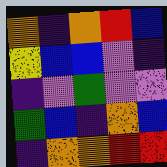[["orange", "indigo", "orange", "red", "blue"], ["yellow", "blue", "blue", "violet", "indigo"], ["indigo", "violet", "green", "violet", "violet"], ["green", "blue", "indigo", "orange", "blue"], ["indigo", "orange", "orange", "red", "red"]]